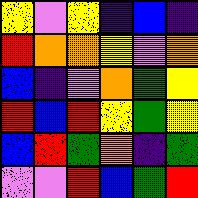[["yellow", "violet", "yellow", "indigo", "blue", "indigo"], ["red", "orange", "orange", "yellow", "violet", "orange"], ["blue", "indigo", "violet", "orange", "green", "yellow"], ["red", "blue", "red", "yellow", "green", "yellow"], ["blue", "red", "green", "orange", "indigo", "green"], ["violet", "violet", "red", "blue", "green", "red"]]